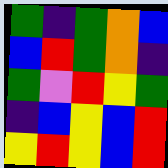[["green", "indigo", "green", "orange", "blue"], ["blue", "red", "green", "orange", "indigo"], ["green", "violet", "red", "yellow", "green"], ["indigo", "blue", "yellow", "blue", "red"], ["yellow", "red", "yellow", "blue", "red"]]